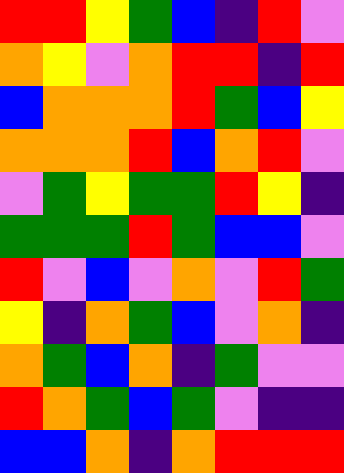[["red", "red", "yellow", "green", "blue", "indigo", "red", "violet"], ["orange", "yellow", "violet", "orange", "red", "red", "indigo", "red"], ["blue", "orange", "orange", "orange", "red", "green", "blue", "yellow"], ["orange", "orange", "orange", "red", "blue", "orange", "red", "violet"], ["violet", "green", "yellow", "green", "green", "red", "yellow", "indigo"], ["green", "green", "green", "red", "green", "blue", "blue", "violet"], ["red", "violet", "blue", "violet", "orange", "violet", "red", "green"], ["yellow", "indigo", "orange", "green", "blue", "violet", "orange", "indigo"], ["orange", "green", "blue", "orange", "indigo", "green", "violet", "violet"], ["red", "orange", "green", "blue", "green", "violet", "indigo", "indigo"], ["blue", "blue", "orange", "indigo", "orange", "red", "red", "red"]]